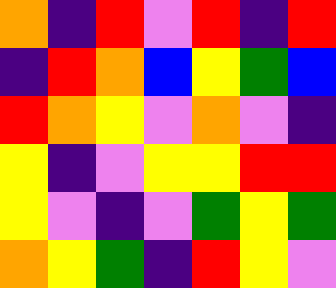[["orange", "indigo", "red", "violet", "red", "indigo", "red"], ["indigo", "red", "orange", "blue", "yellow", "green", "blue"], ["red", "orange", "yellow", "violet", "orange", "violet", "indigo"], ["yellow", "indigo", "violet", "yellow", "yellow", "red", "red"], ["yellow", "violet", "indigo", "violet", "green", "yellow", "green"], ["orange", "yellow", "green", "indigo", "red", "yellow", "violet"]]